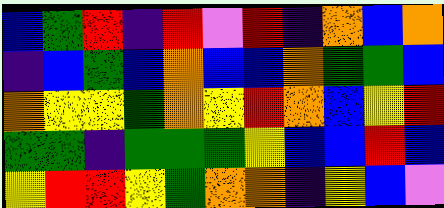[["blue", "green", "red", "indigo", "red", "violet", "red", "indigo", "orange", "blue", "orange"], ["indigo", "blue", "green", "blue", "orange", "blue", "blue", "orange", "green", "green", "blue"], ["orange", "yellow", "yellow", "green", "orange", "yellow", "red", "orange", "blue", "yellow", "red"], ["green", "green", "indigo", "green", "green", "green", "yellow", "blue", "blue", "red", "blue"], ["yellow", "red", "red", "yellow", "green", "orange", "orange", "indigo", "yellow", "blue", "violet"]]